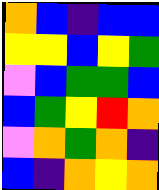[["orange", "blue", "indigo", "blue", "blue"], ["yellow", "yellow", "blue", "yellow", "green"], ["violet", "blue", "green", "green", "blue"], ["blue", "green", "yellow", "red", "orange"], ["violet", "orange", "green", "orange", "indigo"], ["blue", "indigo", "orange", "yellow", "orange"]]